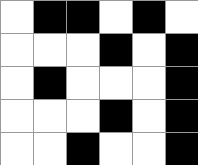[["white", "black", "black", "white", "black", "white"], ["white", "white", "white", "black", "white", "black"], ["white", "black", "white", "white", "white", "black"], ["white", "white", "white", "black", "white", "black"], ["white", "white", "black", "white", "white", "black"]]